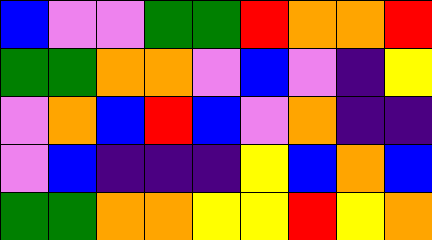[["blue", "violet", "violet", "green", "green", "red", "orange", "orange", "red"], ["green", "green", "orange", "orange", "violet", "blue", "violet", "indigo", "yellow"], ["violet", "orange", "blue", "red", "blue", "violet", "orange", "indigo", "indigo"], ["violet", "blue", "indigo", "indigo", "indigo", "yellow", "blue", "orange", "blue"], ["green", "green", "orange", "orange", "yellow", "yellow", "red", "yellow", "orange"]]